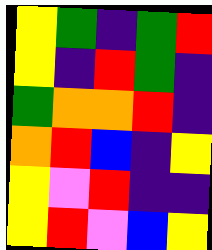[["yellow", "green", "indigo", "green", "red"], ["yellow", "indigo", "red", "green", "indigo"], ["green", "orange", "orange", "red", "indigo"], ["orange", "red", "blue", "indigo", "yellow"], ["yellow", "violet", "red", "indigo", "indigo"], ["yellow", "red", "violet", "blue", "yellow"]]